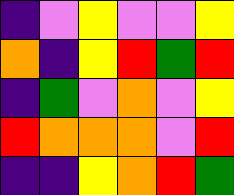[["indigo", "violet", "yellow", "violet", "violet", "yellow"], ["orange", "indigo", "yellow", "red", "green", "red"], ["indigo", "green", "violet", "orange", "violet", "yellow"], ["red", "orange", "orange", "orange", "violet", "red"], ["indigo", "indigo", "yellow", "orange", "red", "green"]]